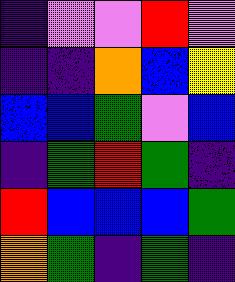[["indigo", "violet", "violet", "red", "violet"], ["indigo", "indigo", "orange", "blue", "yellow"], ["blue", "blue", "green", "violet", "blue"], ["indigo", "green", "red", "green", "indigo"], ["red", "blue", "blue", "blue", "green"], ["orange", "green", "indigo", "green", "indigo"]]